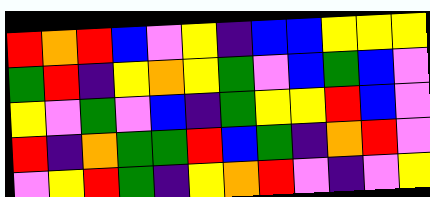[["red", "orange", "red", "blue", "violet", "yellow", "indigo", "blue", "blue", "yellow", "yellow", "yellow"], ["green", "red", "indigo", "yellow", "orange", "yellow", "green", "violet", "blue", "green", "blue", "violet"], ["yellow", "violet", "green", "violet", "blue", "indigo", "green", "yellow", "yellow", "red", "blue", "violet"], ["red", "indigo", "orange", "green", "green", "red", "blue", "green", "indigo", "orange", "red", "violet"], ["violet", "yellow", "red", "green", "indigo", "yellow", "orange", "red", "violet", "indigo", "violet", "yellow"]]